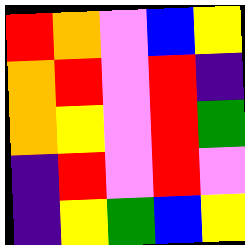[["red", "orange", "violet", "blue", "yellow"], ["orange", "red", "violet", "red", "indigo"], ["orange", "yellow", "violet", "red", "green"], ["indigo", "red", "violet", "red", "violet"], ["indigo", "yellow", "green", "blue", "yellow"]]